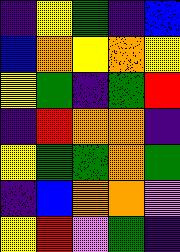[["indigo", "yellow", "green", "indigo", "blue"], ["blue", "orange", "yellow", "orange", "yellow"], ["yellow", "green", "indigo", "green", "red"], ["indigo", "red", "orange", "orange", "indigo"], ["yellow", "green", "green", "orange", "green"], ["indigo", "blue", "orange", "orange", "violet"], ["yellow", "red", "violet", "green", "indigo"]]